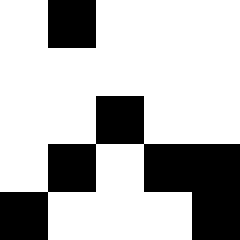[["white", "black", "white", "white", "white"], ["white", "white", "white", "white", "white"], ["white", "white", "black", "white", "white"], ["white", "black", "white", "black", "black"], ["black", "white", "white", "white", "black"]]